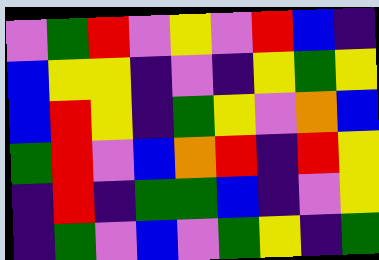[["violet", "green", "red", "violet", "yellow", "violet", "red", "blue", "indigo"], ["blue", "yellow", "yellow", "indigo", "violet", "indigo", "yellow", "green", "yellow"], ["blue", "red", "yellow", "indigo", "green", "yellow", "violet", "orange", "blue"], ["green", "red", "violet", "blue", "orange", "red", "indigo", "red", "yellow"], ["indigo", "red", "indigo", "green", "green", "blue", "indigo", "violet", "yellow"], ["indigo", "green", "violet", "blue", "violet", "green", "yellow", "indigo", "green"]]